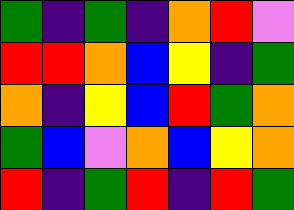[["green", "indigo", "green", "indigo", "orange", "red", "violet"], ["red", "red", "orange", "blue", "yellow", "indigo", "green"], ["orange", "indigo", "yellow", "blue", "red", "green", "orange"], ["green", "blue", "violet", "orange", "blue", "yellow", "orange"], ["red", "indigo", "green", "red", "indigo", "red", "green"]]